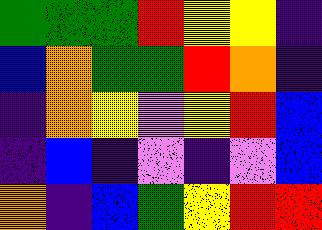[["green", "green", "green", "red", "yellow", "yellow", "indigo"], ["blue", "orange", "green", "green", "red", "orange", "indigo"], ["indigo", "orange", "yellow", "violet", "yellow", "red", "blue"], ["indigo", "blue", "indigo", "violet", "indigo", "violet", "blue"], ["orange", "indigo", "blue", "green", "yellow", "red", "red"]]